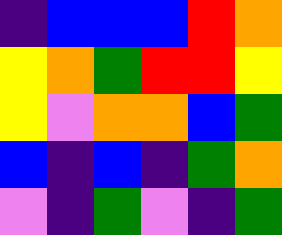[["indigo", "blue", "blue", "blue", "red", "orange"], ["yellow", "orange", "green", "red", "red", "yellow"], ["yellow", "violet", "orange", "orange", "blue", "green"], ["blue", "indigo", "blue", "indigo", "green", "orange"], ["violet", "indigo", "green", "violet", "indigo", "green"]]